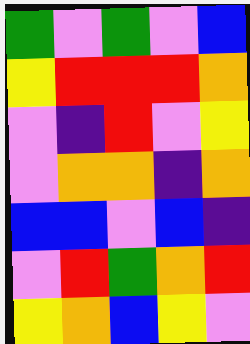[["green", "violet", "green", "violet", "blue"], ["yellow", "red", "red", "red", "orange"], ["violet", "indigo", "red", "violet", "yellow"], ["violet", "orange", "orange", "indigo", "orange"], ["blue", "blue", "violet", "blue", "indigo"], ["violet", "red", "green", "orange", "red"], ["yellow", "orange", "blue", "yellow", "violet"]]